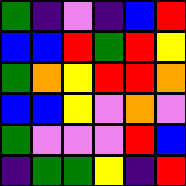[["green", "indigo", "violet", "indigo", "blue", "red"], ["blue", "blue", "red", "green", "red", "yellow"], ["green", "orange", "yellow", "red", "red", "orange"], ["blue", "blue", "yellow", "violet", "orange", "violet"], ["green", "violet", "violet", "violet", "red", "blue"], ["indigo", "green", "green", "yellow", "indigo", "red"]]